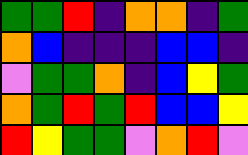[["green", "green", "red", "indigo", "orange", "orange", "indigo", "green"], ["orange", "blue", "indigo", "indigo", "indigo", "blue", "blue", "indigo"], ["violet", "green", "green", "orange", "indigo", "blue", "yellow", "green"], ["orange", "green", "red", "green", "red", "blue", "blue", "yellow"], ["red", "yellow", "green", "green", "violet", "orange", "red", "violet"]]